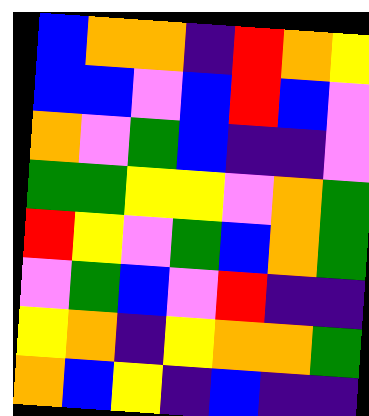[["blue", "orange", "orange", "indigo", "red", "orange", "yellow"], ["blue", "blue", "violet", "blue", "red", "blue", "violet"], ["orange", "violet", "green", "blue", "indigo", "indigo", "violet"], ["green", "green", "yellow", "yellow", "violet", "orange", "green"], ["red", "yellow", "violet", "green", "blue", "orange", "green"], ["violet", "green", "blue", "violet", "red", "indigo", "indigo"], ["yellow", "orange", "indigo", "yellow", "orange", "orange", "green"], ["orange", "blue", "yellow", "indigo", "blue", "indigo", "indigo"]]